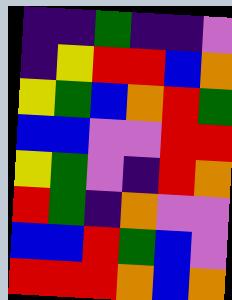[["indigo", "indigo", "green", "indigo", "indigo", "violet"], ["indigo", "yellow", "red", "red", "blue", "orange"], ["yellow", "green", "blue", "orange", "red", "green"], ["blue", "blue", "violet", "violet", "red", "red"], ["yellow", "green", "violet", "indigo", "red", "orange"], ["red", "green", "indigo", "orange", "violet", "violet"], ["blue", "blue", "red", "green", "blue", "violet"], ["red", "red", "red", "orange", "blue", "orange"]]